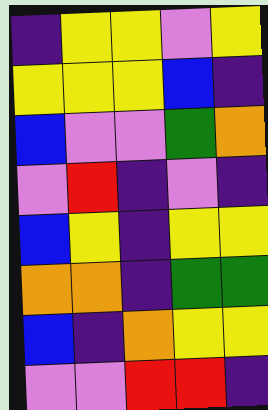[["indigo", "yellow", "yellow", "violet", "yellow"], ["yellow", "yellow", "yellow", "blue", "indigo"], ["blue", "violet", "violet", "green", "orange"], ["violet", "red", "indigo", "violet", "indigo"], ["blue", "yellow", "indigo", "yellow", "yellow"], ["orange", "orange", "indigo", "green", "green"], ["blue", "indigo", "orange", "yellow", "yellow"], ["violet", "violet", "red", "red", "indigo"]]